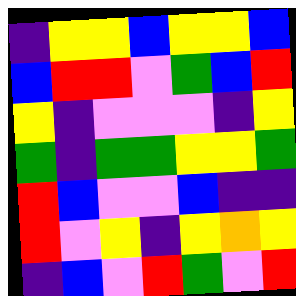[["indigo", "yellow", "yellow", "blue", "yellow", "yellow", "blue"], ["blue", "red", "red", "violet", "green", "blue", "red"], ["yellow", "indigo", "violet", "violet", "violet", "indigo", "yellow"], ["green", "indigo", "green", "green", "yellow", "yellow", "green"], ["red", "blue", "violet", "violet", "blue", "indigo", "indigo"], ["red", "violet", "yellow", "indigo", "yellow", "orange", "yellow"], ["indigo", "blue", "violet", "red", "green", "violet", "red"]]